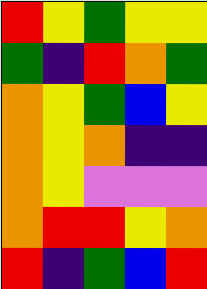[["red", "yellow", "green", "yellow", "yellow"], ["green", "indigo", "red", "orange", "green"], ["orange", "yellow", "green", "blue", "yellow"], ["orange", "yellow", "orange", "indigo", "indigo"], ["orange", "yellow", "violet", "violet", "violet"], ["orange", "red", "red", "yellow", "orange"], ["red", "indigo", "green", "blue", "red"]]